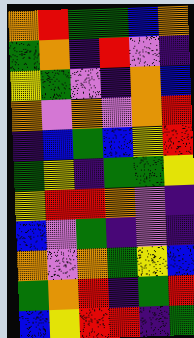[["orange", "red", "green", "green", "blue", "orange"], ["green", "orange", "indigo", "red", "violet", "indigo"], ["yellow", "green", "violet", "indigo", "orange", "blue"], ["orange", "violet", "orange", "violet", "orange", "red"], ["indigo", "blue", "green", "blue", "yellow", "red"], ["green", "yellow", "indigo", "green", "green", "yellow"], ["yellow", "red", "red", "orange", "violet", "indigo"], ["blue", "violet", "green", "indigo", "violet", "indigo"], ["orange", "violet", "orange", "green", "yellow", "blue"], ["green", "orange", "red", "indigo", "green", "red"], ["blue", "yellow", "red", "red", "indigo", "green"]]